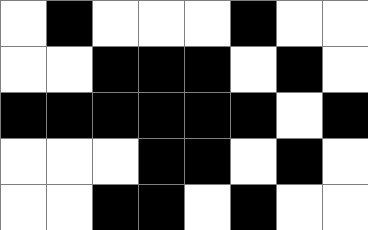[["white", "black", "white", "white", "white", "black", "white", "white"], ["white", "white", "black", "black", "black", "white", "black", "white"], ["black", "black", "black", "black", "black", "black", "white", "black"], ["white", "white", "white", "black", "black", "white", "black", "white"], ["white", "white", "black", "black", "white", "black", "white", "white"]]